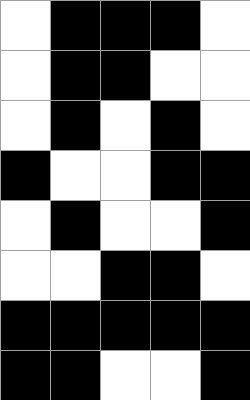[["white", "black", "black", "black", "white"], ["white", "black", "black", "white", "white"], ["white", "black", "white", "black", "white"], ["black", "white", "white", "black", "black"], ["white", "black", "white", "white", "black"], ["white", "white", "black", "black", "white"], ["black", "black", "black", "black", "black"], ["black", "black", "white", "white", "black"]]